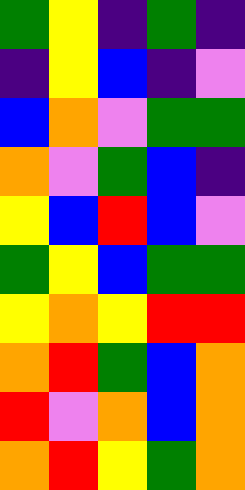[["green", "yellow", "indigo", "green", "indigo"], ["indigo", "yellow", "blue", "indigo", "violet"], ["blue", "orange", "violet", "green", "green"], ["orange", "violet", "green", "blue", "indigo"], ["yellow", "blue", "red", "blue", "violet"], ["green", "yellow", "blue", "green", "green"], ["yellow", "orange", "yellow", "red", "red"], ["orange", "red", "green", "blue", "orange"], ["red", "violet", "orange", "blue", "orange"], ["orange", "red", "yellow", "green", "orange"]]